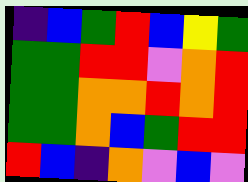[["indigo", "blue", "green", "red", "blue", "yellow", "green"], ["green", "green", "red", "red", "violet", "orange", "red"], ["green", "green", "orange", "orange", "red", "orange", "red"], ["green", "green", "orange", "blue", "green", "red", "red"], ["red", "blue", "indigo", "orange", "violet", "blue", "violet"]]